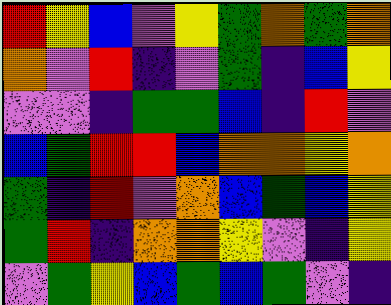[["red", "yellow", "blue", "violet", "yellow", "green", "orange", "green", "orange"], ["orange", "violet", "red", "indigo", "violet", "green", "indigo", "blue", "yellow"], ["violet", "violet", "indigo", "green", "green", "blue", "indigo", "red", "violet"], ["blue", "green", "red", "red", "blue", "orange", "orange", "yellow", "orange"], ["green", "indigo", "red", "violet", "orange", "blue", "green", "blue", "yellow"], ["green", "red", "indigo", "orange", "orange", "yellow", "violet", "indigo", "yellow"], ["violet", "green", "yellow", "blue", "green", "blue", "green", "violet", "indigo"]]